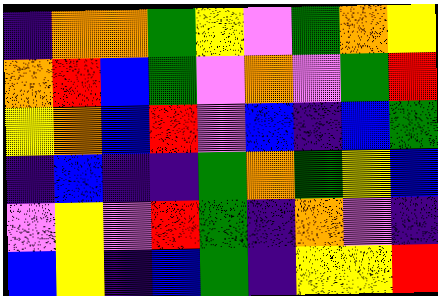[["indigo", "orange", "orange", "green", "yellow", "violet", "green", "orange", "yellow"], ["orange", "red", "blue", "green", "violet", "orange", "violet", "green", "red"], ["yellow", "orange", "blue", "red", "violet", "blue", "indigo", "blue", "green"], ["indigo", "blue", "indigo", "indigo", "green", "orange", "green", "yellow", "blue"], ["violet", "yellow", "violet", "red", "green", "indigo", "orange", "violet", "indigo"], ["blue", "yellow", "indigo", "blue", "green", "indigo", "yellow", "yellow", "red"]]